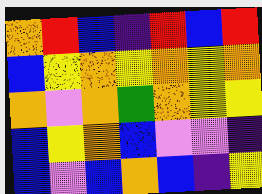[["orange", "red", "blue", "indigo", "red", "blue", "red"], ["blue", "yellow", "orange", "yellow", "orange", "yellow", "orange"], ["orange", "violet", "orange", "green", "orange", "yellow", "yellow"], ["blue", "yellow", "orange", "blue", "violet", "violet", "indigo"], ["blue", "violet", "blue", "orange", "blue", "indigo", "yellow"]]